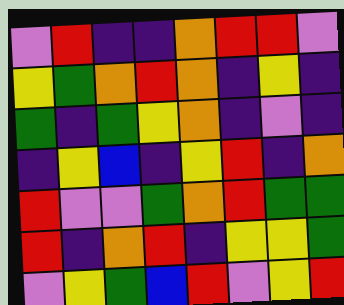[["violet", "red", "indigo", "indigo", "orange", "red", "red", "violet"], ["yellow", "green", "orange", "red", "orange", "indigo", "yellow", "indigo"], ["green", "indigo", "green", "yellow", "orange", "indigo", "violet", "indigo"], ["indigo", "yellow", "blue", "indigo", "yellow", "red", "indigo", "orange"], ["red", "violet", "violet", "green", "orange", "red", "green", "green"], ["red", "indigo", "orange", "red", "indigo", "yellow", "yellow", "green"], ["violet", "yellow", "green", "blue", "red", "violet", "yellow", "red"]]